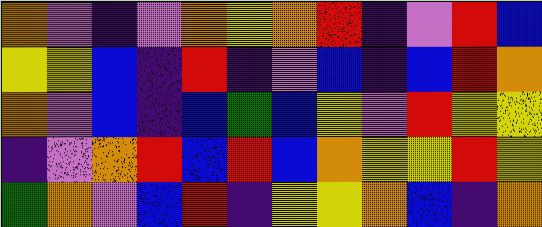[["orange", "violet", "indigo", "violet", "orange", "yellow", "orange", "red", "indigo", "violet", "red", "blue"], ["yellow", "yellow", "blue", "indigo", "red", "indigo", "violet", "blue", "indigo", "blue", "red", "orange"], ["orange", "violet", "blue", "indigo", "blue", "green", "blue", "yellow", "violet", "red", "yellow", "yellow"], ["indigo", "violet", "orange", "red", "blue", "red", "blue", "orange", "yellow", "yellow", "red", "yellow"], ["green", "orange", "violet", "blue", "red", "indigo", "yellow", "yellow", "orange", "blue", "indigo", "orange"]]